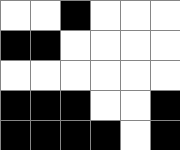[["white", "white", "black", "white", "white", "white"], ["black", "black", "white", "white", "white", "white"], ["white", "white", "white", "white", "white", "white"], ["black", "black", "black", "white", "white", "black"], ["black", "black", "black", "black", "white", "black"]]